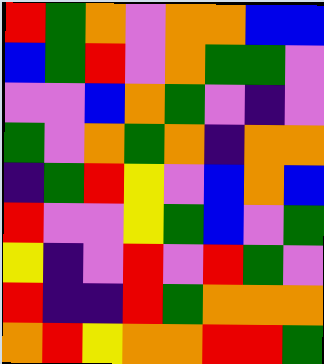[["red", "green", "orange", "violet", "orange", "orange", "blue", "blue"], ["blue", "green", "red", "violet", "orange", "green", "green", "violet"], ["violet", "violet", "blue", "orange", "green", "violet", "indigo", "violet"], ["green", "violet", "orange", "green", "orange", "indigo", "orange", "orange"], ["indigo", "green", "red", "yellow", "violet", "blue", "orange", "blue"], ["red", "violet", "violet", "yellow", "green", "blue", "violet", "green"], ["yellow", "indigo", "violet", "red", "violet", "red", "green", "violet"], ["red", "indigo", "indigo", "red", "green", "orange", "orange", "orange"], ["orange", "red", "yellow", "orange", "orange", "red", "red", "green"]]